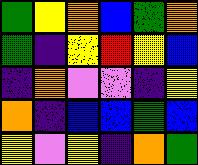[["green", "yellow", "orange", "blue", "green", "orange"], ["green", "indigo", "yellow", "red", "yellow", "blue"], ["indigo", "orange", "violet", "violet", "indigo", "yellow"], ["orange", "indigo", "blue", "blue", "green", "blue"], ["yellow", "violet", "yellow", "indigo", "orange", "green"]]